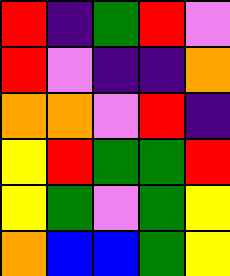[["red", "indigo", "green", "red", "violet"], ["red", "violet", "indigo", "indigo", "orange"], ["orange", "orange", "violet", "red", "indigo"], ["yellow", "red", "green", "green", "red"], ["yellow", "green", "violet", "green", "yellow"], ["orange", "blue", "blue", "green", "yellow"]]